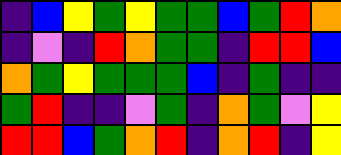[["indigo", "blue", "yellow", "green", "yellow", "green", "green", "blue", "green", "red", "orange"], ["indigo", "violet", "indigo", "red", "orange", "green", "green", "indigo", "red", "red", "blue"], ["orange", "green", "yellow", "green", "green", "green", "blue", "indigo", "green", "indigo", "indigo"], ["green", "red", "indigo", "indigo", "violet", "green", "indigo", "orange", "green", "violet", "yellow"], ["red", "red", "blue", "green", "orange", "red", "indigo", "orange", "red", "indigo", "yellow"]]